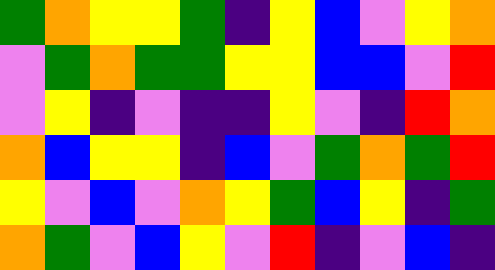[["green", "orange", "yellow", "yellow", "green", "indigo", "yellow", "blue", "violet", "yellow", "orange"], ["violet", "green", "orange", "green", "green", "yellow", "yellow", "blue", "blue", "violet", "red"], ["violet", "yellow", "indigo", "violet", "indigo", "indigo", "yellow", "violet", "indigo", "red", "orange"], ["orange", "blue", "yellow", "yellow", "indigo", "blue", "violet", "green", "orange", "green", "red"], ["yellow", "violet", "blue", "violet", "orange", "yellow", "green", "blue", "yellow", "indigo", "green"], ["orange", "green", "violet", "blue", "yellow", "violet", "red", "indigo", "violet", "blue", "indigo"]]